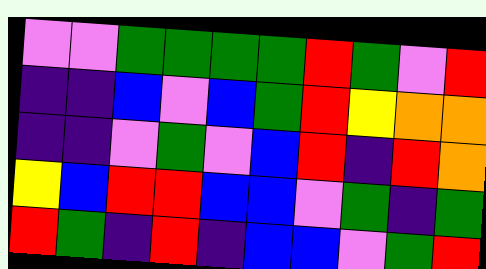[["violet", "violet", "green", "green", "green", "green", "red", "green", "violet", "red"], ["indigo", "indigo", "blue", "violet", "blue", "green", "red", "yellow", "orange", "orange"], ["indigo", "indigo", "violet", "green", "violet", "blue", "red", "indigo", "red", "orange"], ["yellow", "blue", "red", "red", "blue", "blue", "violet", "green", "indigo", "green"], ["red", "green", "indigo", "red", "indigo", "blue", "blue", "violet", "green", "red"]]